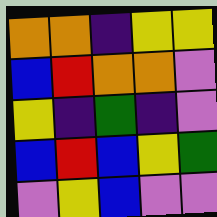[["orange", "orange", "indigo", "yellow", "yellow"], ["blue", "red", "orange", "orange", "violet"], ["yellow", "indigo", "green", "indigo", "violet"], ["blue", "red", "blue", "yellow", "green"], ["violet", "yellow", "blue", "violet", "violet"]]